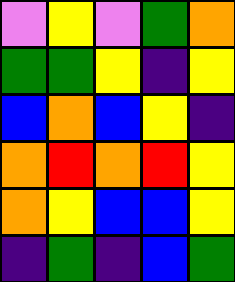[["violet", "yellow", "violet", "green", "orange"], ["green", "green", "yellow", "indigo", "yellow"], ["blue", "orange", "blue", "yellow", "indigo"], ["orange", "red", "orange", "red", "yellow"], ["orange", "yellow", "blue", "blue", "yellow"], ["indigo", "green", "indigo", "blue", "green"]]